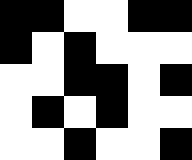[["black", "black", "white", "white", "black", "black"], ["black", "white", "black", "white", "white", "white"], ["white", "white", "black", "black", "white", "black"], ["white", "black", "white", "black", "white", "white"], ["white", "white", "black", "white", "white", "black"]]